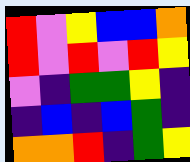[["red", "violet", "yellow", "blue", "blue", "orange"], ["red", "violet", "red", "violet", "red", "yellow"], ["violet", "indigo", "green", "green", "yellow", "indigo"], ["indigo", "blue", "indigo", "blue", "green", "indigo"], ["orange", "orange", "red", "indigo", "green", "yellow"]]